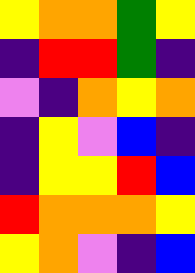[["yellow", "orange", "orange", "green", "yellow"], ["indigo", "red", "red", "green", "indigo"], ["violet", "indigo", "orange", "yellow", "orange"], ["indigo", "yellow", "violet", "blue", "indigo"], ["indigo", "yellow", "yellow", "red", "blue"], ["red", "orange", "orange", "orange", "yellow"], ["yellow", "orange", "violet", "indigo", "blue"]]